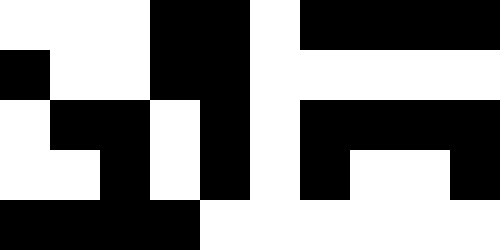[["white", "white", "white", "black", "black", "white", "black", "black", "black", "black"], ["black", "white", "white", "black", "black", "white", "white", "white", "white", "white"], ["white", "black", "black", "white", "black", "white", "black", "black", "black", "black"], ["white", "white", "black", "white", "black", "white", "black", "white", "white", "black"], ["black", "black", "black", "black", "white", "white", "white", "white", "white", "white"]]